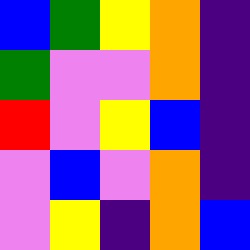[["blue", "green", "yellow", "orange", "indigo"], ["green", "violet", "violet", "orange", "indigo"], ["red", "violet", "yellow", "blue", "indigo"], ["violet", "blue", "violet", "orange", "indigo"], ["violet", "yellow", "indigo", "orange", "blue"]]